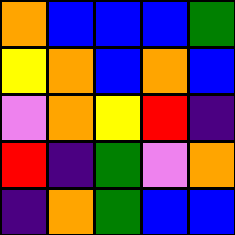[["orange", "blue", "blue", "blue", "green"], ["yellow", "orange", "blue", "orange", "blue"], ["violet", "orange", "yellow", "red", "indigo"], ["red", "indigo", "green", "violet", "orange"], ["indigo", "orange", "green", "blue", "blue"]]